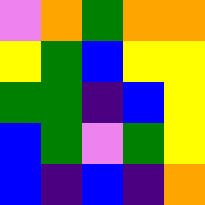[["violet", "orange", "green", "orange", "orange"], ["yellow", "green", "blue", "yellow", "yellow"], ["green", "green", "indigo", "blue", "yellow"], ["blue", "green", "violet", "green", "yellow"], ["blue", "indigo", "blue", "indigo", "orange"]]